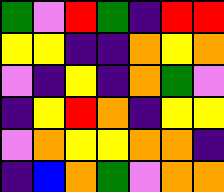[["green", "violet", "red", "green", "indigo", "red", "red"], ["yellow", "yellow", "indigo", "indigo", "orange", "yellow", "orange"], ["violet", "indigo", "yellow", "indigo", "orange", "green", "violet"], ["indigo", "yellow", "red", "orange", "indigo", "yellow", "yellow"], ["violet", "orange", "yellow", "yellow", "orange", "orange", "indigo"], ["indigo", "blue", "orange", "green", "violet", "orange", "orange"]]